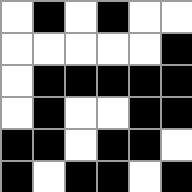[["white", "black", "white", "black", "white", "white"], ["white", "white", "white", "white", "white", "black"], ["white", "black", "black", "black", "black", "black"], ["white", "black", "white", "white", "black", "black"], ["black", "black", "white", "black", "black", "white"], ["black", "white", "black", "black", "white", "black"]]